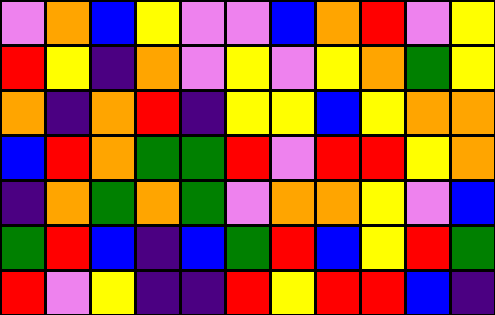[["violet", "orange", "blue", "yellow", "violet", "violet", "blue", "orange", "red", "violet", "yellow"], ["red", "yellow", "indigo", "orange", "violet", "yellow", "violet", "yellow", "orange", "green", "yellow"], ["orange", "indigo", "orange", "red", "indigo", "yellow", "yellow", "blue", "yellow", "orange", "orange"], ["blue", "red", "orange", "green", "green", "red", "violet", "red", "red", "yellow", "orange"], ["indigo", "orange", "green", "orange", "green", "violet", "orange", "orange", "yellow", "violet", "blue"], ["green", "red", "blue", "indigo", "blue", "green", "red", "blue", "yellow", "red", "green"], ["red", "violet", "yellow", "indigo", "indigo", "red", "yellow", "red", "red", "blue", "indigo"]]